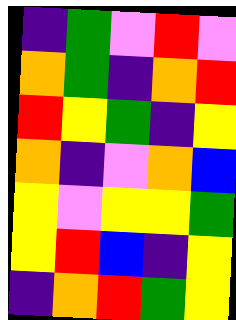[["indigo", "green", "violet", "red", "violet"], ["orange", "green", "indigo", "orange", "red"], ["red", "yellow", "green", "indigo", "yellow"], ["orange", "indigo", "violet", "orange", "blue"], ["yellow", "violet", "yellow", "yellow", "green"], ["yellow", "red", "blue", "indigo", "yellow"], ["indigo", "orange", "red", "green", "yellow"]]